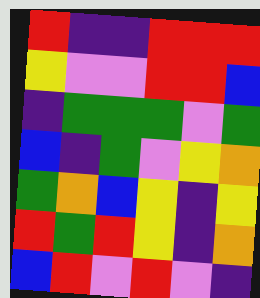[["red", "indigo", "indigo", "red", "red", "red"], ["yellow", "violet", "violet", "red", "red", "blue"], ["indigo", "green", "green", "green", "violet", "green"], ["blue", "indigo", "green", "violet", "yellow", "orange"], ["green", "orange", "blue", "yellow", "indigo", "yellow"], ["red", "green", "red", "yellow", "indigo", "orange"], ["blue", "red", "violet", "red", "violet", "indigo"]]